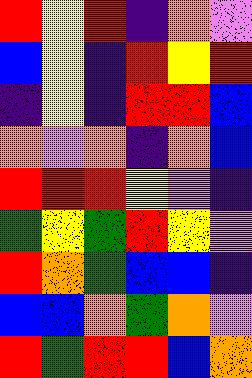[["red", "yellow", "red", "indigo", "orange", "violet"], ["blue", "yellow", "indigo", "red", "yellow", "red"], ["indigo", "yellow", "indigo", "red", "red", "blue"], ["orange", "violet", "orange", "indigo", "orange", "blue"], ["red", "red", "red", "yellow", "violet", "indigo"], ["green", "yellow", "green", "red", "yellow", "violet"], ["red", "orange", "green", "blue", "blue", "indigo"], ["blue", "blue", "orange", "green", "orange", "violet"], ["red", "green", "red", "red", "blue", "orange"]]